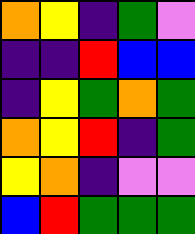[["orange", "yellow", "indigo", "green", "violet"], ["indigo", "indigo", "red", "blue", "blue"], ["indigo", "yellow", "green", "orange", "green"], ["orange", "yellow", "red", "indigo", "green"], ["yellow", "orange", "indigo", "violet", "violet"], ["blue", "red", "green", "green", "green"]]